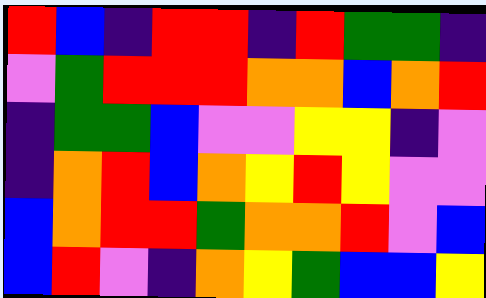[["red", "blue", "indigo", "red", "red", "indigo", "red", "green", "green", "indigo"], ["violet", "green", "red", "red", "red", "orange", "orange", "blue", "orange", "red"], ["indigo", "green", "green", "blue", "violet", "violet", "yellow", "yellow", "indigo", "violet"], ["indigo", "orange", "red", "blue", "orange", "yellow", "red", "yellow", "violet", "violet"], ["blue", "orange", "red", "red", "green", "orange", "orange", "red", "violet", "blue"], ["blue", "red", "violet", "indigo", "orange", "yellow", "green", "blue", "blue", "yellow"]]